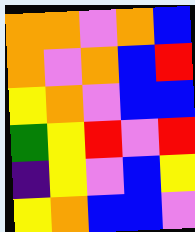[["orange", "orange", "violet", "orange", "blue"], ["orange", "violet", "orange", "blue", "red"], ["yellow", "orange", "violet", "blue", "blue"], ["green", "yellow", "red", "violet", "red"], ["indigo", "yellow", "violet", "blue", "yellow"], ["yellow", "orange", "blue", "blue", "violet"]]